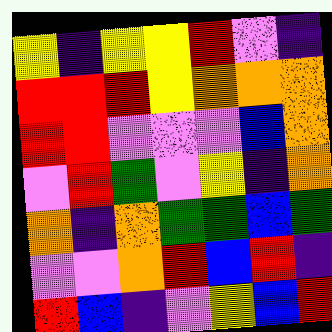[["yellow", "indigo", "yellow", "yellow", "red", "violet", "indigo"], ["red", "red", "red", "yellow", "orange", "orange", "orange"], ["red", "red", "violet", "violet", "violet", "blue", "orange"], ["violet", "red", "green", "violet", "yellow", "indigo", "orange"], ["orange", "indigo", "orange", "green", "green", "blue", "green"], ["violet", "violet", "orange", "red", "blue", "red", "indigo"], ["red", "blue", "indigo", "violet", "yellow", "blue", "red"]]